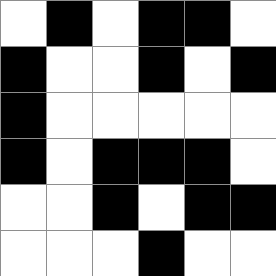[["white", "black", "white", "black", "black", "white"], ["black", "white", "white", "black", "white", "black"], ["black", "white", "white", "white", "white", "white"], ["black", "white", "black", "black", "black", "white"], ["white", "white", "black", "white", "black", "black"], ["white", "white", "white", "black", "white", "white"]]